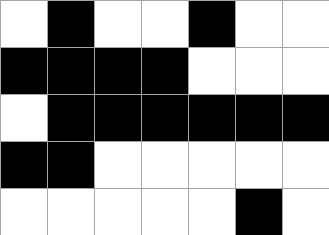[["white", "black", "white", "white", "black", "white", "white"], ["black", "black", "black", "black", "white", "white", "white"], ["white", "black", "black", "black", "black", "black", "black"], ["black", "black", "white", "white", "white", "white", "white"], ["white", "white", "white", "white", "white", "black", "white"]]